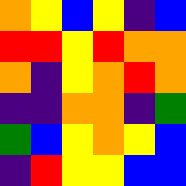[["orange", "yellow", "blue", "yellow", "indigo", "blue"], ["red", "red", "yellow", "red", "orange", "orange"], ["orange", "indigo", "yellow", "orange", "red", "orange"], ["indigo", "indigo", "orange", "orange", "indigo", "green"], ["green", "blue", "yellow", "orange", "yellow", "blue"], ["indigo", "red", "yellow", "yellow", "blue", "blue"]]